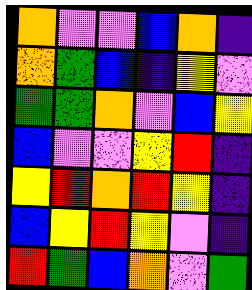[["orange", "violet", "violet", "blue", "orange", "indigo"], ["orange", "green", "blue", "indigo", "yellow", "violet"], ["green", "green", "orange", "violet", "blue", "yellow"], ["blue", "violet", "violet", "yellow", "red", "indigo"], ["yellow", "red", "orange", "red", "yellow", "indigo"], ["blue", "yellow", "red", "yellow", "violet", "indigo"], ["red", "green", "blue", "orange", "violet", "green"]]